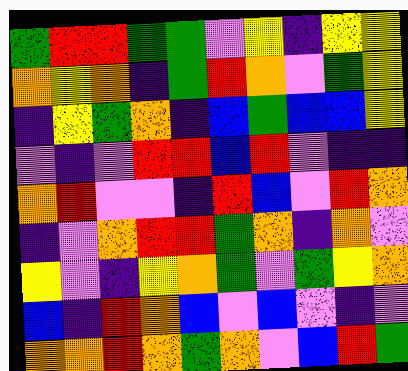[["green", "red", "red", "green", "green", "violet", "yellow", "indigo", "yellow", "yellow"], ["orange", "yellow", "orange", "indigo", "green", "red", "orange", "violet", "green", "yellow"], ["indigo", "yellow", "green", "orange", "indigo", "blue", "green", "blue", "blue", "yellow"], ["violet", "indigo", "violet", "red", "red", "blue", "red", "violet", "indigo", "indigo"], ["orange", "red", "violet", "violet", "indigo", "red", "blue", "violet", "red", "orange"], ["indigo", "violet", "orange", "red", "red", "green", "orange", "indigo", "orange", "violet"], ["yellow", "violet", "indigo", "yellow", "orange", "green", "violet", "green", "yellow", "orange"], ["blue", "indigo", "red", "orange", "blue", "violet", "blue", "violet", "indigo", "violet"], ["orange", "orange", "red", "orange", "green", "orange", "violet", "blue", "red", "green"]]